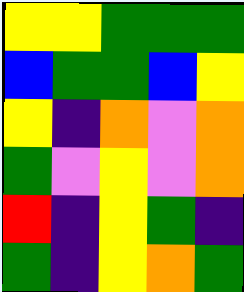[["yellow", "yellow", "green", "green", "green"], ["blue", "green", "green", "blue", "yellow"], ["yellow", "indigo", "orange", "violet", "orange"], ["green", "violet", "yellow", "violet", "orange"], ["red", "indigo", "yellow", "green", "indigo"], ["green", "indigo", "yellow", "orange", "green"]]